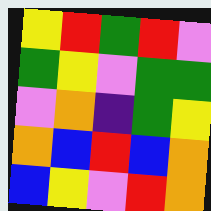[["yellow", "red", "green", "red", "violet"], ["green", "yellow", "violet", "green", "green"], ["violet", "orange", "indigo", "green", "yellow"], ["orange", "blue", "red", "blue", "orange"], ["blue", "yellow", "violet", "red", "orange"]]